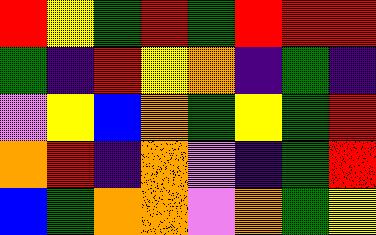[["red", "yellow", "green", "red", "green", "red", "red", "red"], ["green", "indigo", "red", "yellow", "orange", "indigo", "green", "indigo"], ["violet", "yellow", "blue", "orange", "green", "yellow", "green", "red"], ["orange", "red", "indigo", "orange", "violet", "indigo", "green", "red"], ["blue", "green", "orange", "orange", "violet", "orange", "green", "yellow"]]